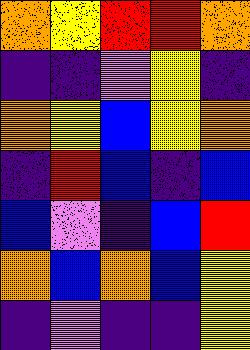[["orange", "yellow", "red", "red", "orange"], ["indigo", "indigo", "violet", "yellow", "indigo"], ["orange", "yellow", "blue", "yellow", "orange"], ["indigo", "red", "blue", "indigo", "blue"], ["blue", "violet", "indigo", "blue", "red"], ["orange", "blue", "orange", "blue", "yellow"], ["indigo", "violet", "indigo", "indigo", "yellow"]]